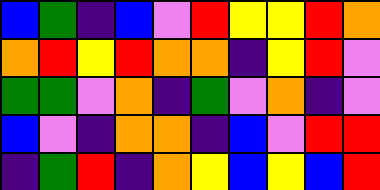[["blue", "green", "indigo", "blue", "violet", "red", "yellow", "yellow", "red", "orange"], ["orange", "red", "yellow", "red", "orange", "orange", "indigo", "yellow", "red", "violet"], ["green", "green", "violet", "orange", "indigo", "green", "violet", "orange", "indigo", "violet"], ["blue", "violet", "indigo", "orange", "orange", "indigo", "blue", "violet", "red", "red"], ["indigo", "green", "red", "indigo", "orange", "yellow", "blue", "yellow", "blue", "red"]]